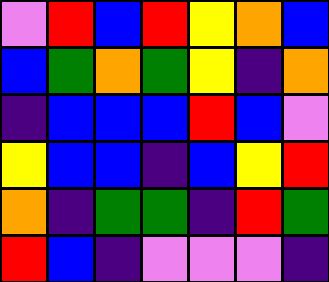[["violet", "red", "blue", "red", "yellow", "orange", "blue"], ["blue", "green", "orange", "green", "yellow", "indigo", "orange"], ["indigo", "blue", "blue", "blue", "red", "blue", "violet"], ["yellow", "blue", "blue", "indigo", "blue", "yellow", "red"], ["orange", "indigo", "green", "green", "indigo", "red", "green"], ["red", "blue", "indigo", "violet", "violet", "violet", "indigo"]]